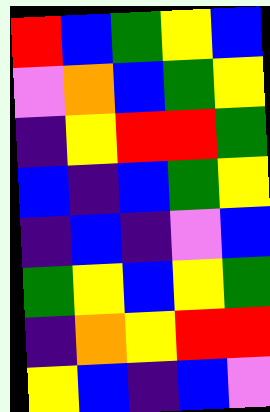[["red", "blue", "green", "yellow", "blue"], ["violet", "orange", "blue", "green", "yellow"], ["indigo", "yellow", "red", "red", "green"], ["blue", "indigo", "blue", "green", "yellow"], ["indigo", "blue", "indigo", "violet", "blue"], ["green", "yellow", "blue", "yellow", "green"], ["indigo", "orange", "yellow", "red", "red"], ["yellow", "blue", "indigo", "blue", "violet"]]